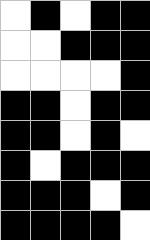[["white", "black", "white", "black", "black"], ["white", "white", "black", "black", "black"], ["white", "white", "white", "white", "black"], ["black", "black", "white", "black", "black"], ["black", "black", "white", "black", "white"], ["black", "white", "black", "black", "black"], ["black", "black", "black", "white", "black"], ["black", "black", "black", "black", "white"]]